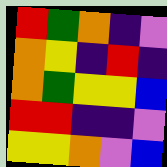[["red", "green", "orange", "indigo", "violet"], ["orange", "yellow", "indigo", "red", "indigo"], ["orange", "green", "yellow", "yellow", "blue"], ["red", "red", "indigo", "indigo", "violet"], ["yellow", "yellow", "orange", "violet", "blue"]]